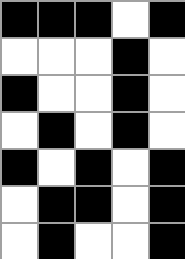[["black", "black", "black", "white", "black"], ["white", "white", "white", "black", "white"], ["black", "white", "white", "black", "white"], ["white", "black", "white", "black", "white"], ["black", "white", "black", "white", "black"], ["white", "black", "black", "white", "black"], ["white", "black", "white", "white", "black"]]